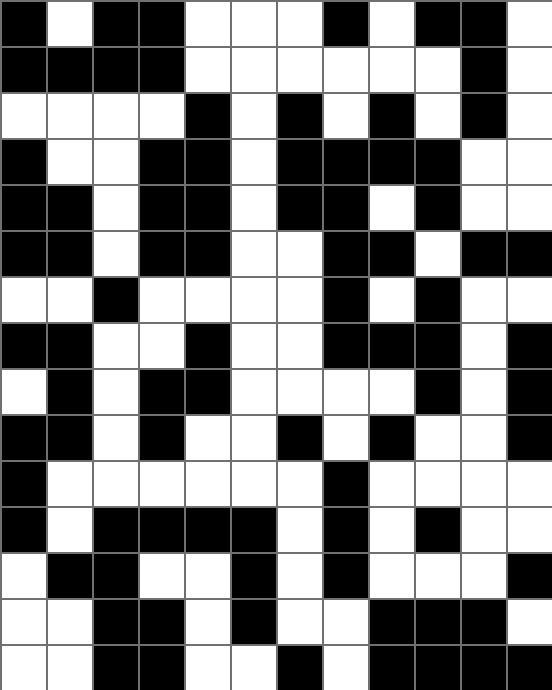[["black", "white", "black", "black", "white", "white", "white", "black", "white", "black", "black", "white"], ["black", "black", "black", "black", "white", "white", "white", "white", "white", "white", "black", "white"], ["white", "white", "white", "white", "black", "white", "black", "white", "black", "white", "black", "white"], ["black", "white", "white", "black", "black", "white", "black", "black", "black", "black", "white", "white"], ["black", "black", "white", "black", "black", "white", "black", "black", "white", "black", "white", "white"], ["black", "black", "white", "black", "black", "white", "white", "black", "black", "white", "black", "black"], ["white", "white", "black", "white", "white", "white", "white", "black", "white", "black", "white", "white"], ["black", "black", "white", "white", "black", "white", "white", "black", "black", "black", "white", "black"], ["white", "black", "white", "black", "black", "white", "white", "white", "white", "black", "white", "black"], ["black", "black", "white", "black", "white", "white", "black", "white", "black", "white", "white", "black"], ["black", "white", "white", "white", "white", "white", "white", "black", "white", "white", "white", "white"], ["black", "white", "black", "black", "black", "black", "white", "black", "white", "black", "white", "white"], ["white", "black", "black", "white", "white", "black", "white", "black", "white", "white", "white", "black"], ["white", "white", "black", "black", "white", "black", "white", "white", "black", "black", "black", "white"], ["white", "white", "black", "black", "white", "white", "black", "white", "black", "black", "black", "black"]]